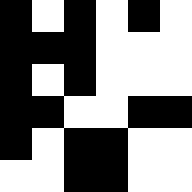[["black", "white", "black", "white", "black", "white"], ["black", "black", "black", "white", "white", "white"], ["black", "white", "black", "white", "white", "white"], ["black", "black", "white", "white", "black", "black"], ["black", "white", "black", "black", "white", "white"], ["white", "white", "black", "black", "white", "white"]]